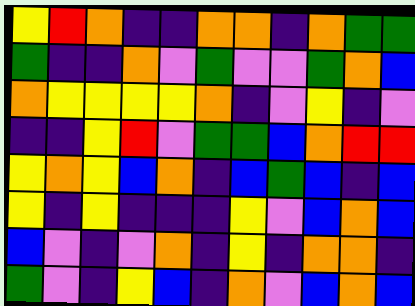[["yellow", "red", "orange", "indigo", "indigo", "orange", "orange", "indigo", "orange", "green", "green"], ["green", "indigo", "indigo", "orange", "violet", "green", "violet", "violet", "green", "orange", "blue"], ["orange", "yellow", "yellow", "yellow", "yellow", "orange", "indigo", "violet", "yellow", "indigo", "violet"], ["indigo", "indigo", "yellow", "red", "violet", "green", "green", "blue", "orange", "red", "red"], ["yellow", "orange", "yellow", "blue", "orange", "indigo", "blue", "green", "blue", "indigo", "blue"], ["yellow", "indigo", "yellow", "indigo", "indigo", "indigo", "yellow", "violet", "blue", "orange", "blue"], ["blue", "violet", "indigo", "violet", "orange", "indigo", "yellow", "indigo", "orange", "orange", "indigo"], ["green", "violet", "indigo", "yellow", "blue", "indigo", "orange", "violet", "blue", "orange", "blue"]]